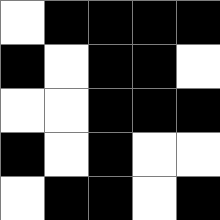[["white", "black", "black", "black", "black"], ["black", "white", "black", "black", "white"], ["white", "white", "black", "black", "black"], ["black", "white", "black", "white", "white"], ["white", "black", "black", "white", "black"]]